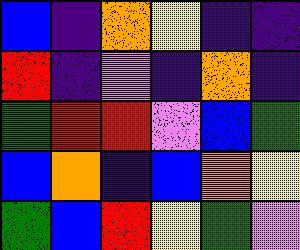[["blue", "indigo", "orange", "yellow", "indigo", "indigo"], ["red", "indigo", "violet", "indigo", "orange", "indigo"], ["green", "red", "red", "violet", "blue", "green"], ["blue", "orange", "indigo", "blue", "orange", "yellow"], ["green", "blue", "red", "yellow", "green", "violet"]]